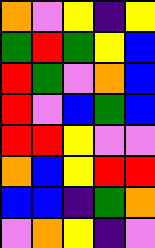[["orange", "violet", "yellow", "indigo", "yellow"], ["green", "red", "green", "yellow", "blue"], ["red", "green", "violet", "orange", "blue"], ["red", "violet", "blue", "green", "blue"], ["red", "red", "yellow", "violet", "violet"], ["orange", "blue", "yellow", "red", "red"], ["blue", "blue", "indigo", "green", "orange"], ["violet", "orange", "yellow", "indigo", "violet"]]